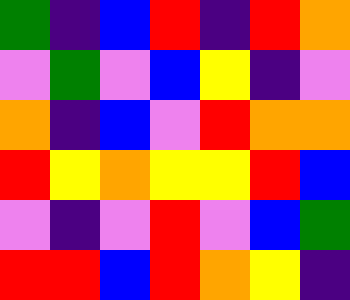[["green", "indigo", "blue", "red", "indigo", "red", "orange"], ["violet", "green", "violet", "blue", "yellow", "indigo", "violet"], ["orange", "indigo", "blue", "violet", "red", "orange", "orange"], ["red", "yellow", "orange", "yellow", "yellow", "red", "blue"], ["violet", "indigo", "violet", "red", "violet", "blue", "green"], ["red", "red", "blue", "red", "orange", "yellow", "indigo"]]